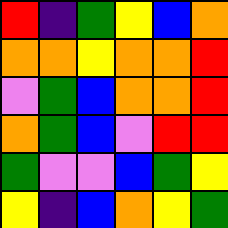[["red", "indigo", "green", "yellow", "blue", "orange"], ["orange", "orange", "yellow", "orange", "orange", "red"], ["violet", "green", "blue", "orange", "orange", "red"], ["orange", "green", "blue", "violet", "red", "red"], ["green", "violet", "violet", "blue", "green", "yellow"], ["yellow", "indigo", "blue", "orange", "yellow", "green"]]